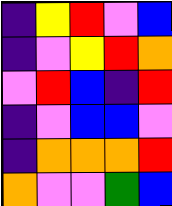[["indigo", "yellow", "red", "violet", "blue"], ["indigo", "violet", "yellow", "red", "orange"], ["violet", "red", "blue", "indigo", "red"], ["indigo", "violet", "blue", "blue", "violet"], ["indigo", "orange", "orange", "orange", "red"], ["orange", "violet", "violet", "green", "blue"]]